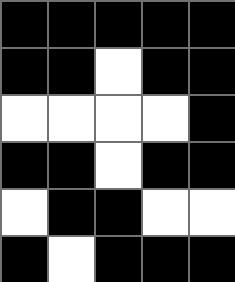[["black", "black", "black", "black", "black"], ["black", "black", "white", "black", "black"], ["white", "white", "white", "white", "black"], ["black", "black", "white", "black", "black"], ["white", "black", "black", "white", "white"], ["black", "white", "black", "black", "black"]]